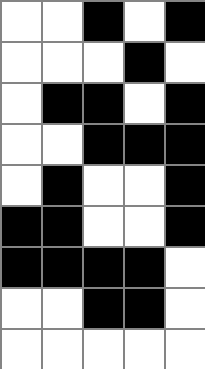[["white", "white", "black", "white", "black"], ["white", "white", "white", "black", "white"], ["white", "black", "black", "white", "black"], ["white", "white", "black", "black", "black"], ["white", "black", "white", "white", "black"], ["black", "black", "white", "white", "black"], ["black", "black", "black", "black", "white"], ["white", "white", "black", "black", "white"], ["white", "white", "white", "white", "white"]]